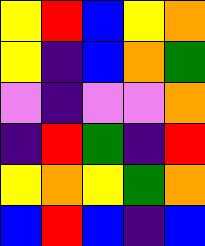[["yellow", "red", "blue", "yellow", "orange"], ["yellow", "indigo", "blue", "orange", "green"], ["violet", "indigo", "violet", "violet", "orange"], ["indigo", "red", "green", "indigo", "red"], ["yellow", "orange", "yellow", "green", "orange"], ["blue", "red", "blue", "indigo", "blue"]]